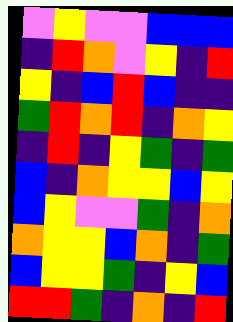[["violet", "yellow", "violet", "violet", "blue", "blue", "blue"], ["indigo", "red", "orange", "violet", "yellow", "indigo", "red"], ["yellow", "indigo", "blue", "red", "blue", "indigo", "indigo"], ["green", "red", "orange", "red", "indigo", "orange", "yellow"], ["indigo", "red", "indigo", "yellow", "green", "indigo", "green"], ["blue", "indigo", "orange", "yellow", "yellow", "blue", "yellow"], ["blue", "yellow", "violet", "violet", "green", "indigo", "orange"], ["orange", "yellow", "yellow", "blue", "orange", "indigo", "green"], ["blue", "yellow", "yellow", "green", "indigo", "yellow", "blue"], ["red", "red", "green", "indigo", "orange", "indigo", "red"]]